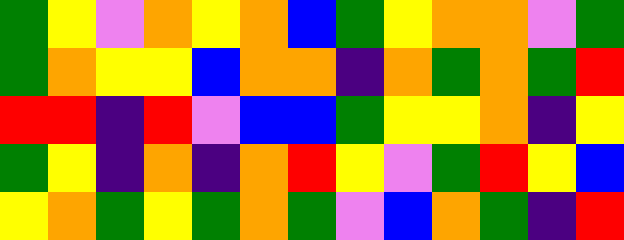[["green", "yellow", "violet", "orange", "yellow", "orange", "blue", "green", "yellow", "orange", "orange", "violet", "green"], ["green", "orange", "yellow", "yellow", "blue", "orange", "orange", "indigo", "orange", "green", "orange", "green", "red"], ["red", "red", "indigo", "red", "violet", "blue", "blue", "green", "yellow", "yellow", "orange", "indigo", "yellow"], ["green", "yellow", "indigo", "orange", "indigo", "orange", "red", "yellow", "violet", "green", "red", "yellow", "blue"], ["yellow", "orange", "green", "yellow", "green", "orange", "green", "violet", "blue", "orange", "green", "indigo", "red"]]